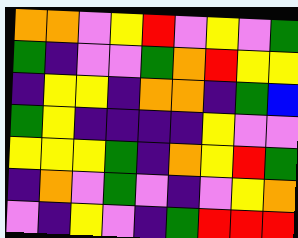[["orange", "orange", "violet", "yellow", "red", "violet", "yellow", "violet", "green"], ["green", "indigo", "violet", "violet", "green", "orange", "red", "yellow", "yellow"], ["indigo", "yellow", "yellow", "indigo", "orange", "orange", "indigo", "green", "blue"], ["green", "yellow", "indigo", "indigo", "indigo", "indigo", "yellow", "violet", "violet"], ["yellow", "yellow", "yellow", "green", "indigo", "orange", "yellow", "red", "green"], ["indigo", "orange", "violet", "green", "violet", "indigo", "violet", "yellow", "orange"], ["violet", "indigo", "yellow", "violet", "indigo", "green", "red", "red", "red"]]